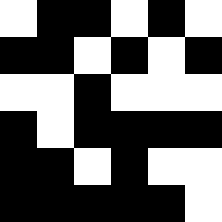[["white", "black", "black", "white", "black", "white"], ["black", "black", "white", "black", "white", "black"], ["white", "white", "black", "white", "white", "white"], ["black", "white", "black", "black", "black", "black"], ["black", "black", "white", "black", "white", "white"], ["black", "black", "black", "black", "black", "white"]]